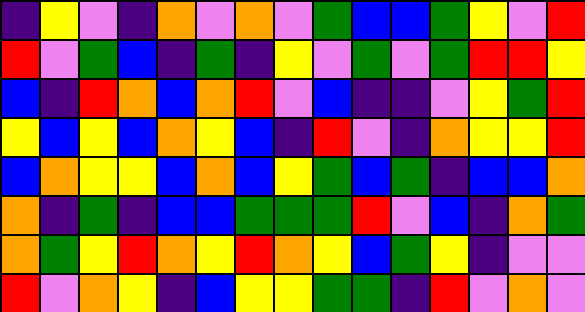[["indigo", "yellow", "violet", "indigo", "orange", "violet", "orange", "violet", "green", "blue", "blue", "green", "yellow", "violet", "red"], ["red", "violet", "green", "blue", "indigo", "green", "indigo", "yellow", "violet", "green", "violet", "green", "red", "red", "yellow"], ["blue", "indigo", "red", "orange", "blue", "orange", "red", "violet", "blue", "indigo", "indigo", "violet", "yellow", "green", "red"], ["yellow", "blue", "yellow", "blue", "orange", "yellow", "blue", "indigo", "red", "violet", "indigo", "orange", "yellow", "yellow", "red"], ["blue", "orange", "yellow", "yellow", "blue", "orange", "blue", "yellow", "green", "blue", "green", "indigo", "blue", "blue", "orange"], ["orange", "indigo", "green", "indigo", "blue", "blue", "green", "green", "green", "red", "violet", "blue", "indigo", "orange", "green"], ["orange", "green", "yellow", "red", "orange", "yellow", "red", "orange", "yellow", "blue", "green", "yellow", "indigo", "violet", "violet"], ["red", "violet", "orange", "yellow", "indigo", "blue", "yellow", "yellow", "green", "green", "indigo", "red", "violet", "orange", "violet"]]